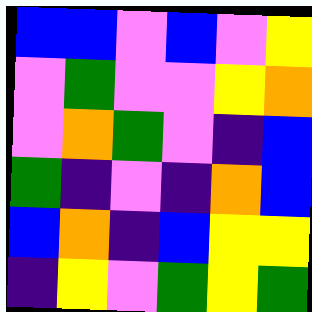[["blue", "blue", "violet", "blue", "violet", "yellow"], ["violet", "green", "violet", "violet", "yellow", "orange"], ["violet", "orange", "green", "violet", "indigo", "blue"], ["green", "indigo", "violet", "indigo", "orange", "blue"], ["blue", "orange", "indigo", "blue", "yellow", "yellow"], ["indigo", "yellow", "violet", "green", "yellow", "green"]]